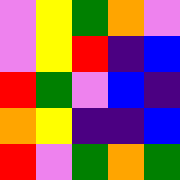[["violet", "yellow", "green", "orange", "violet"], ["violet", "yellow", "red", "indigo", "blue"], ["red", "green", "violet", "blue", "indigo"], ["orange", "yellow", "indigo", "indigo", "blue"], ["red", "violet", "green", "orange", "green"]]